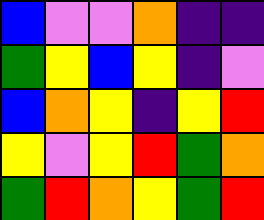[["blue", "violet", "violet", "orange", "indigo", "indigo"], ["green", "yellow", "blue", "yellow", "indigo", "violet"], ["blue", "orange", "yellow", "indigo", "yellow", "red"], ["yellow", "violet", "yellow", "red", "green", "orange"], ["green", "red", "orange", "yellow", "green", "red"]]